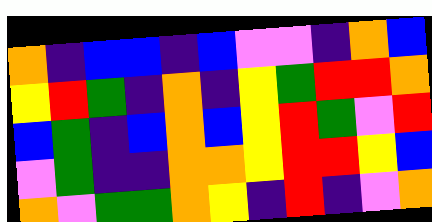[["orange", "indigo", "blue", "blue", "indigo", "blue", "violet", "violet", "indigo", "orange", "blue"], ["yellow", "red", "green", "indigo", "orange", "indigo", "yellow", "green", "red", "red", "orange"], ["blue", "green", "indigo", "blue", "orange", "blue", "yellow", "red", "green", "violet", "red"], ["violet", "green", "indigo", "indigo", "orange", "orange", "yellow", "red", "red", "yellow", "blue"], ["orange", "violet", "green", "green", "orange", "yellow", "indigo", "red", "indigo", "violet", "orange"]]